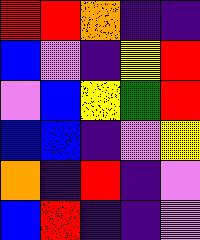[["red", "red", "orange", "indigo", "indigo"], ["blue", "violet", "indigo", "yellow", "red"], ["violet", "blue", "yellow", "green", "red"], ["blue", "blue", "indigo", "violet", "yellow"], ["orange", "indigo", "red", "indigo", "violet"], ["blue", "red", "indigo", "indigo", "violet"]]